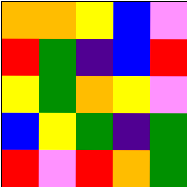[["orange", "orange", "yellow", "blue", "violet"], ["red", "green", "indigo", "blue", "red"], ["yellow", "green", "orange", "yellow", "violet"], ["blue", "yellow", "green", "indigo", "green"], ["red", "violet", "red", "orange", "green"]]